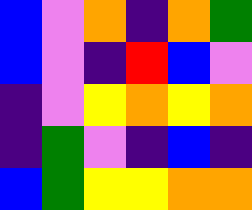[["blue", "violet", "orange", "indigo", "orange", "green"], ["blue", "violet", "indigo", "red", "blue", "violet"], ["indigo", "violet", "yellow", "orange", "yellow", "orange"], ["indigo", "green", "violet", "indigo", "blue", "indigo"], ["blue", "green", "yellow", "yellow", "orange", "orange"]]